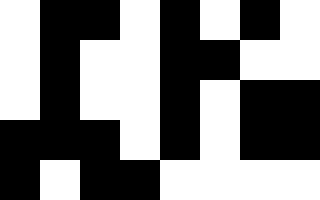[["white", "black", "black", "white", "black", "white", "black", "white"], ["white", "black", "white", "white", "black", "black", "white", "white"], ["white", "black", "white", "white", "black", "white", "black", "black"], ["black", "black", "black", "white", "black", "white", "black", "black"], ["black", "white", "black", "black", "white", "white", "white", "white"]]